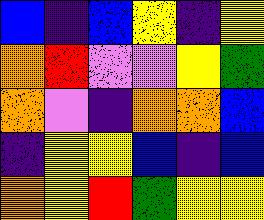[["blue", "indigo", "blue", "yellow", "indigo", "yellow"], ["orange", "red", "violet", "violet", "yellow", "green"], ["orange", "violet", "indigo", "orange", "orange", "blue"], ["indigo", "yellow", "yellow", "blue", "indigo", "blue"], ["orange", "yellow", "red", "green", "yellow", "yellow"]]